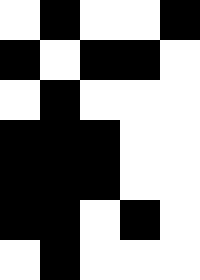[["white", "black", "white", "white", "black"], ["black", "white", "black", "black", "white"], ["white", "black", "white", "white", "white"], ["black", "black", "black", "white", "white"], ["black", "black", "black", "white", "white"], ["black", "black", "white", "black", "white"], ["white", "black", "white", "white", "white"]]